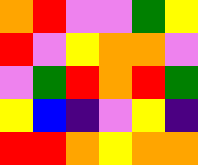[["orange", "red", "violet", "violet", "green", "yellow"], ["red", "violet", "yellow", "orange", "orange", "violet"], ["violet", "green", "red", "orange", "red", "green"], ["yellow", "blue", "indigo", "violet", "yellow", "indigo"], ["red", "red", "orange", "yellow", "orange", "orange"]]